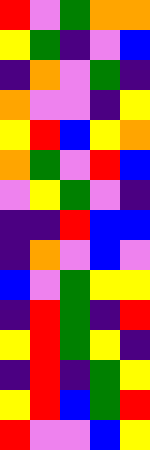[["red", "violet", "green", "orange", "orange"], ["yellow", "green", "indigo", "violet", "blue"], ["indigo", "orange", "violet", "green", "indigo"], ["orange", "violet", "violet", "indigo", "yellow"], ["yellow", "red", "blue", "yellow", "orange"], ["orange", "green", "violet", "red", "blue"], ["violet", "yellow", "green", "violet", "indigo"], ["indigo", "indigo", "red", "blue", "blue"], ["indigo", "orange", "violet", "blue", "violet"], ["blue", "violet", "green", "yellow", "yellow"], ["indigo", "red", "green", "indigo", "red"], ["yellow", "red", "green", "yellow", "indigo"], ["indigo", "red", "indigo", "green", "yellow"], ["yellow", "red", "blue", "green", "red"], ["red", "violet", "violet", "blue", "yellow"]]